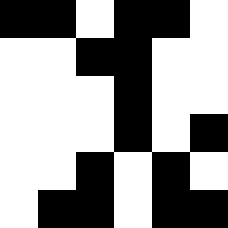[["black", "black", "white", "black", "black", "white"], ["white", "white", "black", "black", "white", "white"], ["white", "white", "white", "black", "white", "white"], ["white", "white", "white", "black", "white", "black"], ["white", "white", "black", "white", "black", "white"], ["white", "black", "black", "white", "black", "black"]]